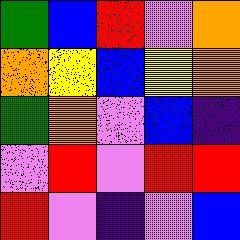[["green", "blue", "red", "violet", "orange"], ["orange", "yellow", "blue", "yellow", "orange"], ["green", "orange", "violet", "blue", "indigo"], ["violet", "red", "violet", "red", "red"], ["red", "violet", "indigo", "violet", "blue"]]